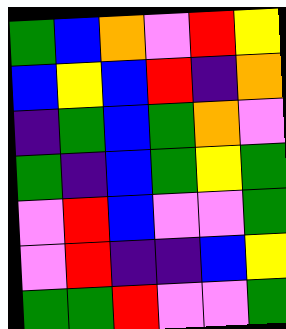[["green", "blue", "orange", "violet", "red", "yellow"], ["blue", "yellow", "blue", "red", "indigo", "orange"], ["indigo", "green", "blue", "green", "orange", "violet"], ["green", "indigo", "blue", "green", "yellow", "green"], ["violet", "red", "blue", "violet", "violet", "green"], ["violet", "red", "indigo", "indigo", "blue", "yellow"], ["green", "green", "red", "violet", "violet", "green"]]